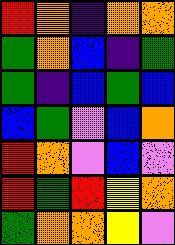[["red", "orange", "indigo", "orange", "orange"], ["green", "orange", "blue", "indigo", "green"], ["green", "indigo", "blue", "green", "blue"], ["blue", "green", "violet", "blue", "orange"], ["red", "orange", "violet", "blue", "violet"], ["red", "green", "red", "yellow", "orange"], ["green", "orange", "orange", "yellow", "violet"]]